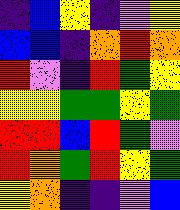[["indigo", "blue", "yellow", "indigo", "violet", "yellow"], ["blue", "blue", "indigo", "orange", "red", "orange"], ["red", "violet", "indigo", "red", "green", "yellow"], ["yellow", "yellow", "green", "green", "yellow", "green"], ["red", "red", "blue", "red", "green", "violet"], ["red", "orange", "green", "red", "yellow", "green"], ["yellow", "orange", "indigo", "indigo", "violet", "blue"]]